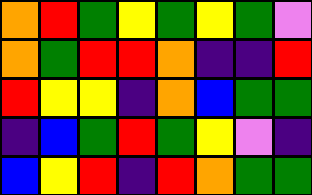[["orange", "red", "green", "yellow", "green", "yellow", "green", "violet"], ["orange", "green", "red", "red", "orange", "indigo", "indigo", "red"], ["red", "yellow", "yellow", "indigo", "orange", "blue", "green", "green"], ["indigo", "blue", "green", "red", "green", "yellow", "violet", "indigo"], ["blue", "yellow", "red", "indigo", "red", "orange", "green", "green"]]